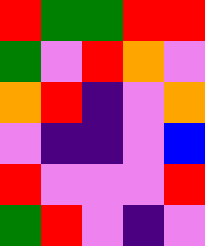[["red", "green", "green", "red", "red"], ["green", "violet", "red", "orange", "violet"], ["orange", "red", "indigo", "violet", "orange"], ["violet", "indigo", "indigo", "violet", "blue"], ["red", "violet", "violet", "violet", "red"], ["green", "red", "violet", "indigo", "violet"]]